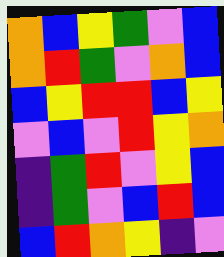[["orange", "blue", "yellow", "green", "violet", "blue"], ["orange", "red", "green", "violet", "orange", "blue"], ["blue", "yellow", "red", "red", "blue", "yellow"], ["violet", "blue", "violet", "red", "yellow", "orange"], ["indigo", "green", "red", "violet", "yellow", "blue"], ["indigo", "green", "violet", "blue", "red", "blue"], ["blue", "red", "orange", "yellow", "indigo", "violet"]]